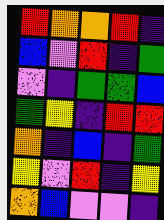[["red", "orange", "orange", "red", "indigo"], ["blue", "violet", "red", "indigo", "green"], ["violet", "indigo", "green", "green", "blue"], ["green", "yellow", "indigo", "red", "red"], ["orange", "indigo", "blue", "indigo", "green"], ["yellow", "violet", "red", "indigo", "yellow"], ["orange", "blue", "violet", "violet", "indigo"]]